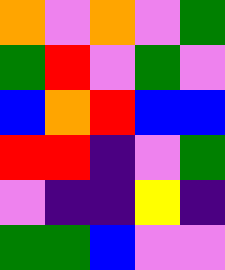[["orange", "violet", "orange", "violet", "green"], ["green", "red", "violet", "green", "violet"], ["blue", "orange", "red", "blue", "blue"], ["red", "red", "indigo", "violet", "green"], ["violet", "indigo", "indigo", "yellow", "indigo"], ["green", "green", "blue", "violet", "violet"]]